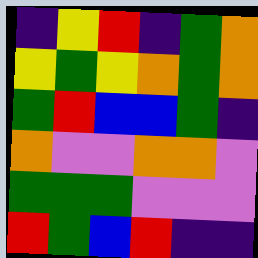[["indigo", "yellow", "red", "indigo", "green", "orange"], ["yellow", "green", "yellow", "orange", "green", "orange"], ["green", "red", "blue", "blue", "green", "indigo"], ["orange", "violet", "violet", "orange", "orange", "violet"], ["green", "green", "green", "violet", "violet", "violet"], ["red", "green", "blue", "red", "indigo", "indigo"]]